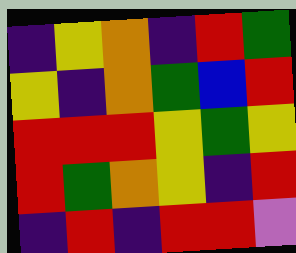[["indigo", "yellow", "orange", "indigo", "red", "green"], ["yellow", "indigo", "orange", "green", "blue", "red"], ["red", "red", "red", "yellow", "green", "yellow"], ["red", "green", "orange", "yellow", "indigo", "red"], ["indigo", "red", "indigo", "red", "red", "violet"]]